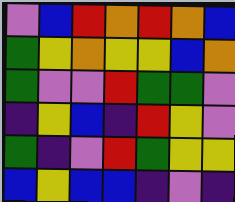[["violet", "blue", "red", "orange", "red", "orange", "blue"], ["green", "yellow", "orange", "yellow", "yellow", "blue", "orange"], ["green", "violet", "violet", "red", "green", "green", "violet"], ["indigo", "yellow", "blue", "indigo", "red", "yellow", "violet"], ["green", "indigo", "violet", "red", "green", "yellow", "yellow"], ["blue", "yellow", "blue", "blue", "indigo", "violet", "indigo"]]